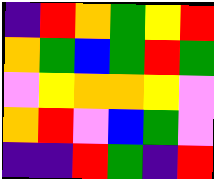[["indigo", "red", "orange", "green", "yellow", "red"], ["orange", "green", "blue", "green", "red", "green"], ["violet", "yellow", "orange", "orange", "yellow", "violet"], ["orange", "red", "violet", "blue", "green", "violet"], ["indigo", "indigo", "red", "green", "indigo", "red"]]